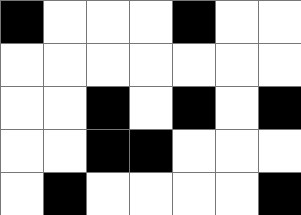[["black", "white", "white", "white", "black", "white", "white"], ["white", "white", "white", "white", "white", "white", "white"], ["white", "white", "black", "white", "black", "white", "black"], ["white", "white", "black", "black", "white", "white", "white"], ["white", "black", "white", "white", "white", "white", "black"]]